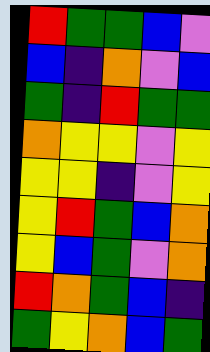[["red", "green", "green", "blue", "violet"], ["blue", "indigo", "orange", "violet", "blue"], ["green", "indigo", "red", "green", "green"], ["orange", "yellow", "yellow", "violet", "yellow"], ["yellow", "yellow", "indigo", "violet", "yellow"], ["yellow", "red", "green", "blue", "orange"], ["yellow", "blue", "green", "violet", "orange"], ["red", "orange", "green", "blue", "indigo"], ["green", "yellow", "orange", "blue", "green"]]